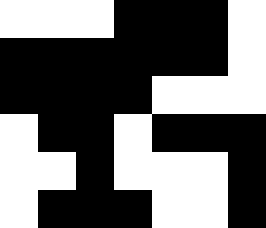[["white", "white", "white", "black", "black", "black", "white"], ["black", "black", "black", "black", "black", "black", "white"], ["black", "black", "black", "black", "white", "white", "white"], ["white", "black", "black", "white", "black", "black", "black"], ["white", "white", "black", "white", "white", "white", "black"], ["white", "black", "black", "black", "white", "white", "black"]]